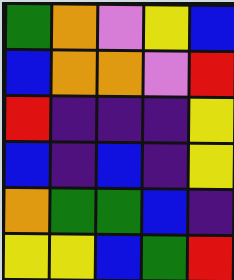[["green", "orange", "violet", "yellow", "blue"], ["blue", "orange", "orange", "violet", "red"], ["red", "indigo", "indigo", "indigo", "yellow"], ["blue", "indigo", "blue", "indigo", "yellow"], ["orange", "green", "green", "blue", "indigo"], ["yellow", "yellow", "blue", "green", "red"]]